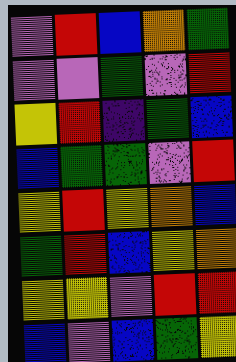[["violet", "red", "blue", "orange", "green"], ["violet", "violet", "green", "violet", "red"], ["yellow", "red", "indigo", "green", "blue"], ["blue", "green", "green", "violet", "red"], ["yellow", "red", "yellow", "orange", "blue"], ["green", "red", "blue", "yellow", "orange"], ["yellow", "yellow", "violet", "red", "red"], ["blue", "violet", "blue", "green", "yellow"]]